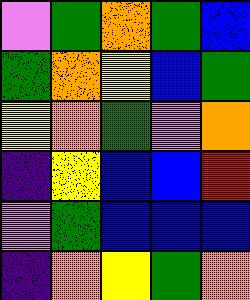[["violet", "green", "orange", "green", "blue"], ["green", "orange", "yellow", "blue", "green"], ["yellow", "orange", "green", "violet", "orange"], ["indigo", "yellow", "blue", "blue", "red"], ["violet", "green", "blue", "blue", "blue"], ["indigo", "orange", "yellow", "green", "orange"]]